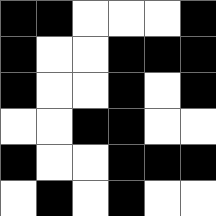[["black", "black", "white", "white", "white", "black"], ["black", "white", "white", "black", "black", "black"], ["black", "white", "white", "black", "white", "black"], ["white", "white", "black", "black", "white", "white"], ["black", "white", "white", "black", "black", "black"], ["white", "black", "white", "black", "white", "white"]]